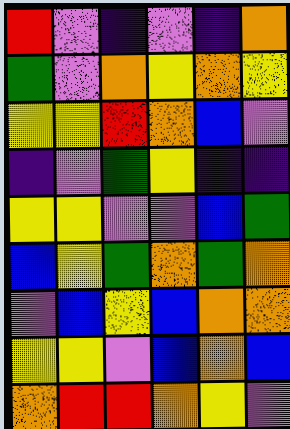[["red", "violet", "indigo", "violet", "indigo", "orange"], ["green", "violet", "orange", "yellow", "orange", "yellow"], ["yellow", "yellow", "red", "orange", "blue", "violet"], ["indigo", "violet", "green", "yellow", "indigo", "indigo"], ["yellow", "yellow", "violet", "violet", "blue", "green"], ["blue", "yellow", "green", "orange", "green", "orange"], ["violet", "blue", "yellow", "blue", "orange", "orange"], ["yellow", "yellow", "violet", "blue", "orange", "blue"], ["orange", "red", "red", "orange", "yellow", "violet"]]